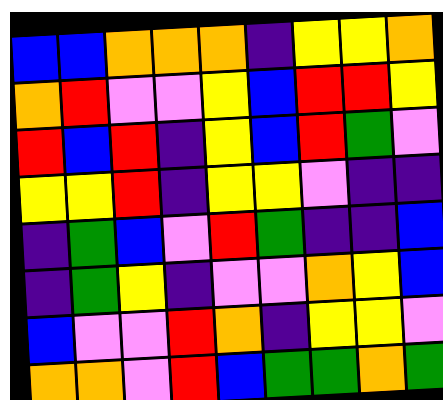[["blue", "blue", "orange", "orange", "orange", "indigo", "yellow", "yellow", "orange"], ["orange", "red", "violet", "violet", "yellow", "blue", "red", "red", "yellow"], ["red", "blue", "red", "indigo", "yellow", "blue", "red", "green", "violet"], ["yellow", "yellow", "red", "indigo", "yellow", "yellow", "violet", "indigo", "indigo"], ["indigo", "green", "blue", "violet", "red", "green", "indigo", "indigo", "blue"], ["indigo", "green", "yellow", "indigo", "violet", "violet", "orange", "yellow", "blue"], ["blue", "violet", "violet", "red", "orange", "indigo", "yellow", "yellow", "violet"], ["orange", "orange", "violet", "red", "blue", "green", "green", "orange", "green"]]